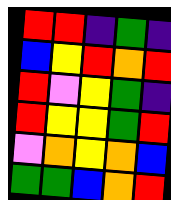[["red", "red", "indigo", "green", "indigo"], ["blue", "yellow", "red", "orange", "red"], ["red", "violet", "yellow", "green", "indigo"], ["red", "yellow", "yellow", "green", "red"], ["violet", "orange", "yellow", "orange", "blue"], ["green", "green", "blue", "orange", "red"]]